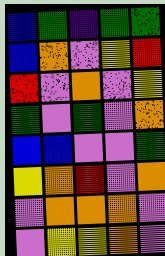[["blue", "green", "indigo", "green", "green"], ["blue", "orange", "violet", "yellow", "red"], ["red", "violet", "orange", "violet", "yellow"], ["green", "violet", "green", "violet", "orange"], ["blue", "blue", "violet", "violet", "green"], ["yellow", "orange", "red", "violet", "orange"], ["violet", "orange", "orange", "orange", "violet"], ["violet", "yellow", "yellow", "orange", "violet"]]